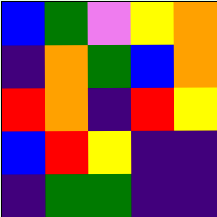[["blue", "green", "violet", "yellow", "orange"], ["indigo", "orange", "green", "blue", "orange"], ["red", "orange", "indigo", "red", "yellow"], ["blue", "red", "yellow", "indigo", "indigo"], ["indigo", "green", "green", "indigo", "indigo"]]